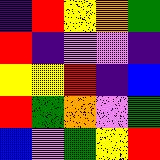[["indigo", "red", "yellow", "orange", "green"], ["red", "indigo", "violet", "violet", "indigo"], ["yellow", "yellow", "red", "indigo", "blue"], ["red", "green", "orange", "violet", "green"], ["blue", "violet", "green", "yellow", "red"]]